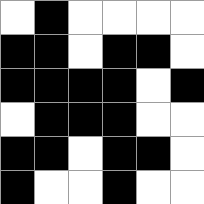[["white", "black", "white", "white", "white", "white"], ["black", "black", "white", "black", "black", "white"], ["black", "black", "black", "black", "white", "black"], ["white", "black", "black", "black", "white", "white"], ["black", "black", "white", "black", "black", "white"], ["black", "white", "white", "black", "white", "white"]]